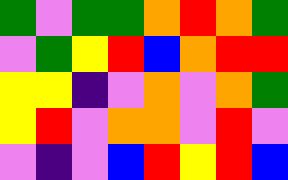[["green", "violet", "green", "green", "orange", "red", "orange", "green"], ["violet", "green", "yellow", "red", "blue", "orange", "red", "red"], ["yellow", "yellow", "indigo", "violet", "orange", "violet", "orange", "green"], ["yellow", "red", "violet", "orange", "orange", "violet", "red", "violet"], ["violet", "indigo", "violet", "blue", "red", "yellow", "red", "blue"]]